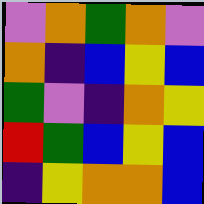[["violet", "orange", "green", "orange", "violet"], ["orange", "indigo", "blue", "yellow", "blue"], ["green", "violet", "indigo", "orange", "yellow"], ["red", "green", "blue", "yellow", "blue"], ["indigo", "yellow", "orange", "orange", "blue"]]